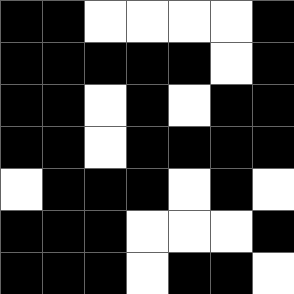[["black", "black", "white", "white", "white", "white", "black"], ["black", "black", "black", "black", "black", "white", "black"], ["black", "black", "white", "black", "white", "black", "black"], ["black", "black", "white", "black", "black", "black", "black"], ["white", "black", "black", "black", "white", "black", "white"], ["black", "black", "black", "white", "white", "white", "black"], ["black", "black", "black", "white", "black", "black", "white"]]